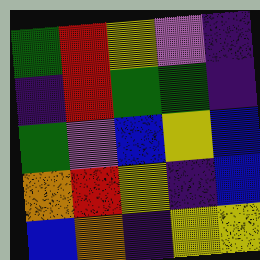[["green", "red", "yellow", "violet", "indigo"], ["indigo", "red", "green", "green", "indigo"], ["green", "violet", "blue", "yellow", "blue"], ["orange", "red", "yellow", "indigo", "blue"], ["blue", "orange", "indigo", "yellow", "yellow"]]